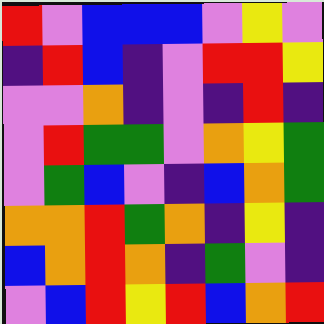[["red", "violet", "blue", "blue", "blue", "violet", "yellow", "violet"], ["indigo", "red", "blue", "indigo", "violet", "red", "red", "yellow"], ["violet", "violet", "orange", "indigo", "violet", "indigo", "red", "indigo"], ["violet", "red", "green", "green", "violet", "orange", "yellow", "green"], ["violet", "green", "blue", "violet", "indigo", "blue", "orange", "green"], ["orange", "orange", "red", "green", "orange", "indigo", "yellow", "indigo"], ["blue", "orange", "red", "orange", "indigo", "green", "violet", "indigo"], ["violet", "blue", "red", "yellow", "red", "blue", "orange", "red"]]